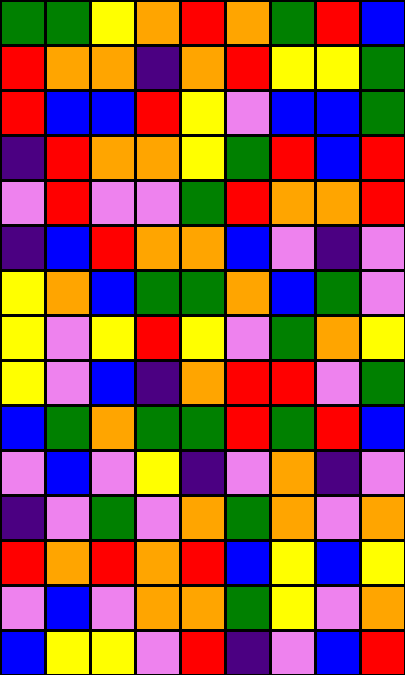[["green", "green", "yellow", "orange", "red", "orange", "green", "red", "blue"], ["red", "orange", "orange", "indigo", "orange", "red", "yellow", "yellow", "green"], ["red", "blue", "blue", "red", "yellow", "violet", "blue", "blue", "green"], ["indigo", "red", "orange", "orange", "yellow", "green", "red", "blue", "red"], ["violet", "red", "violet", "violet", "green", "red", "orange", "orange", "red"], ["indigo", "blue", "red", "orange", "orange", "blue", "violet", "indigo", "violet"], ["yellow", "orange", "blue", "green", "green", "orange", "blue", "green", "violet"], ["yellow", "violet", "yellow", "red", "yellow", "violet", "green", "orange", "yellow"], ["yellow", "violet", "blue", "indigo", "orange", "red", "red", "violet", "green"], ["blue", "green", "orange", "green", "green", "red", "green", "red", "blue"], ["violet", "blue", "violet", "yellow", "indigo", "violet", "orange", "indigo", "violet"], ["indigo", "violet", "green", "violet", "orange", "green", "orange", "violet", "orange"], ["red", "orange", "red", "orange", "red", "blue", "yellow", "blue", "yellow"], ["violet", "blue", "violet", "orange", "orange", "green", "yellow", "violet", "orange"], ["blue", "yellow", "yellow", "violet", "red", "indigo", "violet", "blue", "red"]]